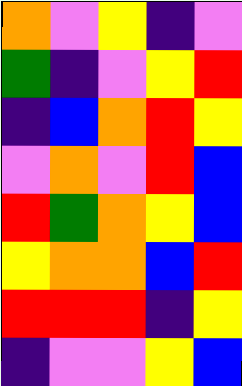[["orange", "violet", "yellow", "indigo", "violet"], ["green", "indigo", "violet", "yellow", "red"], ["indigo", "blue", "orange", "red", "yellow"], ["violet", "orange", "violet", "red", "blue"], ["red", "green", "orange", "yellow", "blue"], ["yellow", "orange", "orange", "blue", "red"], ["red", "red", "red", "indigo", "yellow"], ["indigo", "violet", "violet", "yellow", "blue"]]